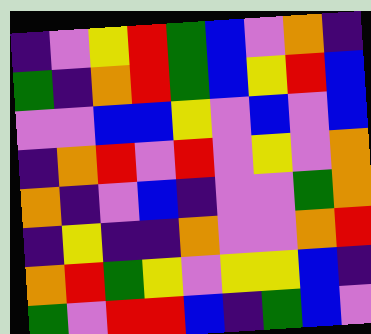[["indigo", "violet", "yellow", "red", "green", "blue", "violet", "orange", "indigo"], ["green", "indigo", "orange", "red", "green", "blue", "yellow", "red", "blue"], ["violet", "violet", "blue", "blue", "yellow", "violet", "blue", "violet", "blue"], ["indigo", "orange", "red", "violet", "red", "violet", "yellow", "violet", "orange"], ["orange", "indigo", "violet", "blue", "indigo", "violet", "violet", "green", "orange"], ["indigo", "yellow", "indigo", "indigo", "orange", "violet", "violet", "orange", "red"], ["orange", "red", "green", "yellow", "violet", "yellow", "yellow", "blue", "indigo"], ["green", "violet", "red", "red", "blue", "indigo", "green", "blue", "violet"]]